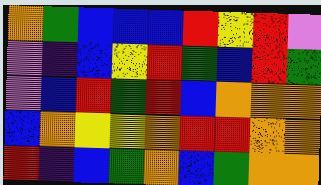[["orange", "green", "blue", "blue", "blue", "red", "yellow", "red", "violet"], ["violet", "indigo", "blue", "yellow", "red", "green", "blue", "red", "green"], ["violet", "blue", "red", "green", "red", "blue", "orange", "orange", "orange"], ["blue", "orange", "yellow", "yellow", "orange", "red", "red", "orange", "orange"], ["red", "indigo", "blue", "green", "orange", "blue", "green", "orange", "orange"]]